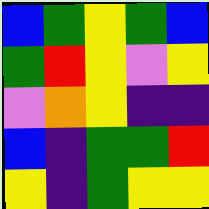[["blue", "green", "yellow", "green", "blue"], ["green", "red", "yellow", "violet", "yellow"], ["violet", "orange", "yellow", "indigo", "indigo"], ["blue", "indigo", "green", "green", "red"], ["yellow", "indigo", "green", "yellow", "yellow"]]